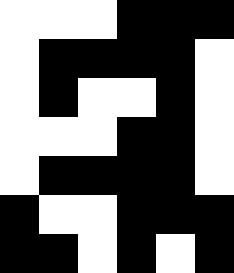[["white", "white", "white", "black", "black", "black"], ["white", "black", "black", "black", "black", "white"], ["white", "black", "white", "white", "black", "white"], ["white", "white", "white", "black", "black", "white"], ["white", "black", "black", "black", "black", "white"], ["black", "white", "white", "black", "black", "black"], ["black", "black", "white", "black", "white", "black"]]